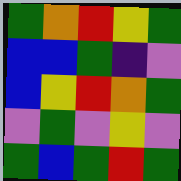[["green", "orange", "red", "yellow", "green"], ["blue", "blue", "green", "indigo", "violet"], ["blue", "yellow", "red", "orange", "green"], ["violet", "green", "violet", "yellow", "violet"], ["green", "blue", "green", "red", "green"]]